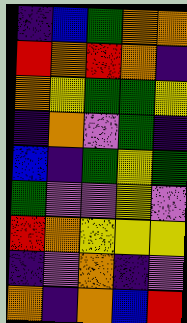[["indigo", "blue", "green", "orange", "orange"], ["red", "orange", "red", "orange", "indigo"], ["orange", "yellow", "green", "green", "yellow"], ["indigo", "orange", "violet", "green", "indigo"], ["blue", "indigo", "green", "yellow", "green"], ["green", "violet", "violet", "yellow", "violet"], ["red", "orange", "yellow", "yellow", "yellow"], ["indigo", "violet", "orange", "indigo", "violet"], ["orange", "indigo", "orange", "blue", "red"]]